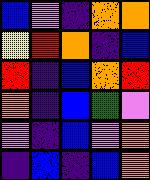[["blue", "violet", "indigo", "orange", "orange"], ["yellow", "red", "orange", "indigo", "blue"], ["red", "indigo", "blue", "orange", "red"], ["orange", "indigo", "blue", "green", "violet"], ["violet", "indigo", "blue", "violet", "orange"], ["indigo", "blue", "indigo", "blue", "orange"]]